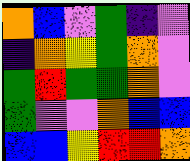[["orange", "blue", "violet", "green", "indigo", "violet"], ["indigo", "orange", "yellow", "green", "orange", "violet"], ["green", "red", "green", "green", "orange", "violet"], ["green", "violet", "violet", "orange", "blue", "blue"], ["blue", "blue", "yellow", "red", "red", "orange"]]